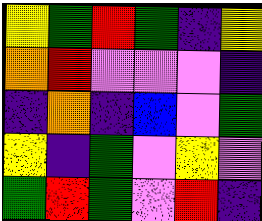[["yellow", "green", "red", "green", "indigo", "yellow"], ["orange", "red", "violet", "violet", "violet", "indigo"], ["indigo", "orange", "indigo", "blue", "violet", "green"], ["yellow", "indigo", "green", "violet", "yellow", "violet"], ["green", "red", "green", "violet", "red", "indigo"]]